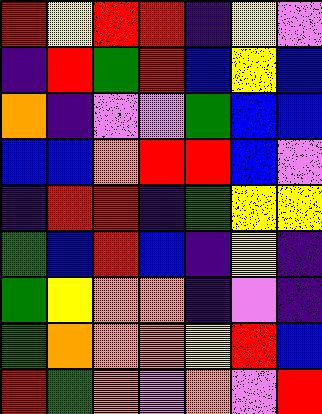[["red", "yellow", "red", "red", "indigo", "yellow", "violet"], ["indigo", "red", "green", "red", "blue", "yellow", "blue"], ["orange", "indigo", "violet", "violet", "green", "blue", "blue"], ["blue", "blue", "orange", "red", "red", "blue", "violet"], ["indigo", "red", "red", "indigo", "green", "yellow", "yellow"], ["green", "blue", "red", "blue", "indigo", "yellow", "indigo"], ["green", "yellow", "orange", "orange", "indigo", "violet", "indigo"], ["green", "orange", "orange", "orange", "yellow", "red", "blue"], ["red", "green", "orange", "violet", "orange", "violet", "red"]]